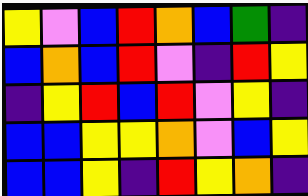[["yellow", "violet", "blue", "red", "orange", "blue", "green", "indigo"], ["blue", "orange", "blue", "red", "violet", "indigo", "red", "yellow"], ["indigo", "yellow", "red", "blue", "red", "violet", "yellow", "indigo"], ["blue", "blue", "yellow", "yellow", "orange", "violet", "blue", "yellow"], ["blue", "blue", "yellow", "indigo", "red", "yellow", "orange", "indigo"]]